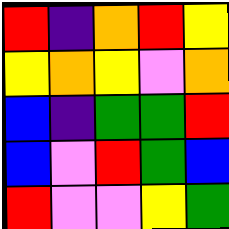[["red", "indigo", "orange", "red", "yellow"], ["yellow", "orange", "yellow", "violet", "orange"], ["blue", "indigo", "green", "green", "red"], ["blue", "violet", "red", "green", "blue"], ["red", "violet", "violet", "yellow", "green"]]